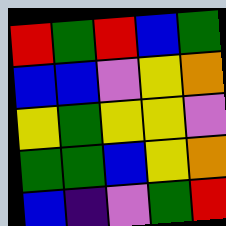[["red", "green", "red", "blue", "green"], ["blue", "blue", "violet", "yellow", "orange"], ["yellow", "green", "yellow", "yellow", "violet"], ["green", "green", "blue", "yellow", "orange"], ["blue", "indigo", "violet", "green", "red"]]